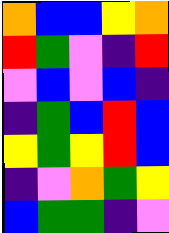[["orange", "blue", "blue", "yellow", "orange"], ["red", "green", "violet", "indigo", "red"], ["violet", "blue", "violet", "blue", "indigo"], ["indigo", "green", "blue", "red", "blue"], ["yellow", "green", "yellow", "red", "blue"], ["indigo", "violet", "orange", "green", "yellow"], ["blue", "green", "green", "indigo", "violet"]]